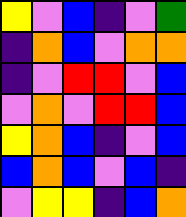[["yellow", "violet", "blue", "indigo", "violet", "green"], ["indigo", "orange", "blue", "violet", "orange", "orange"], ["indigo", "violet", "red", "red", "violet", "blue"], ["violet", "orange", "violet", "red", "red", "blue"], ["yellow", "orange", "blue", "indigo", "violet", "blue"], ["blue", "orange", "blue", "violet", "blue", "indigo"], ["violet", "yellow", "yellow", "indigo", "blue", "orange"]]